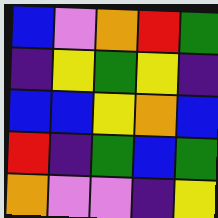[["blue", "violet", "orange", "red", "green"], ["indigo", "yellow", "green", "yellow", "indigo"], ["blue", "blue", "yellow", "orange", "blue"], ["red", "indigo", "green", "blue", "green"], ["orange", "violet", "violet", "indigo", "yellow"]]